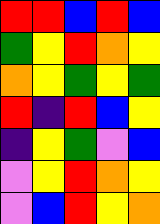[["red", "red", "blue", "red", "blue"], ["green", "yellow", "red", "orange", "yellow"], ["orange", "yellow", "green", "yellow", "green"], ["red", "indigo", "red", "blue", "yellow"], ["indigo", "yellow", "green", "violet", "blue"], ["violet", "yellow", "red", "orange", "yellow"], ["violet", "blue", "red", "yellow", "orange"]]